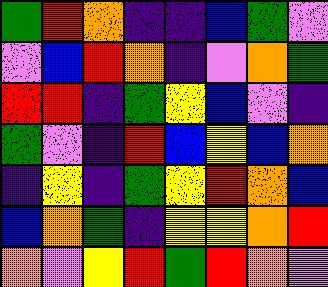[["green", "red", "orange", "indigo", "indigo", "blue", "green", "violet"], ["violet", "blue", "red", "orange", "indigo", "violet", "orange", "green"], ["red", "red", "indigo", "green", "yellow", "blue", "violet", "indigo"], ["green", "violet", "indigo", "red", "blue", "yellow", "blue", "orange"], ["indigo", "yellow", "indigo", "green", "yellow", "red", "orange", "blue"], ["blue", "orange", "green", "indigo", "yellow", "yellow", "orange", "red"], ["orange", "violet", "yellow", "red", "green", "red", "orange", "violet"]]